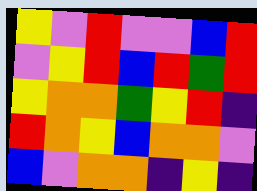[["yellow", "violet", "red", "violet", "violet", "blue", "red"], ["violet", "yellow", "red", "blue", "red", "green", "red"], ["yellow", "orange", "orange", "green", "yellow", "red", "indigo"], ["red", "orange", "yellow", "blue", "orange", "orange", "violet"], ["blue", "violet", "orange", "orange", "indigo", "yellow", "indigo"]]